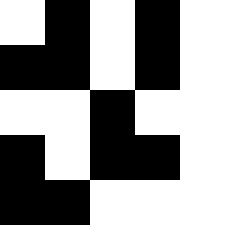[["white", "black", "white", "black", "white"], ["black", "black", "white", "black", "white"], ["white", "white", "black", "white", "white"], ["black", "white", "black", "black", "white"], ["black", "black", "white", "white", "white"]]